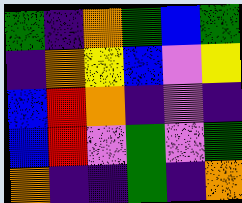[["green", "indigo", "orange", "green", "blue", "green"], ["indigo", "orange", "yellow", "blue", "violet", "yellow"], ["blue", "red", "orange", "indigo", "violet", "indigo"], ["blue", "red", "violet", "green", "violet", "green"], ["orange", "indigo", "indigo", "green", "indigo", "orange"]]